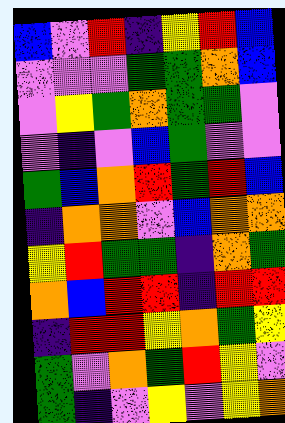[["blue", "violet", "red", "indigo", "yellow", "red", "blue"], ["violet", "violet", "violet", "green", "green", "orange", "blue"], ["violet", "yellow", "green", "orange", "green", "green", "violet"], ["violet", "indigo", "violet", "blue", "green", "violet", "violet"], ["green", "blue", "orange", "red", "green", "red", "blue"], ["indigo", "orange", "orange", "violet", "blue", "orange", "orange"], ["yellow", "red", "green", "green", "indigo", "orange", "green"], ["orange", "blue", "red", "red", "indigo", "red", "red"], ["indigo", "red", "red", "yellow", "orange", "green", "yellow"], ["green", "violet", "orange", "green", "red", "yellow", "violet"], ["green", "indigo", "violet", "yellow", "violet", "yellow", "orange"]]